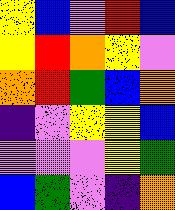[["yellow", "blue", "violet", "red", "blue"], ["yellow", "red", "orange", "yellow", "violet"], ["orange", "red", "green", "blue", "orange"], ["indigo", "violet", "yellow", "yellow", "blue"], ["violet", "violet", "violet", "yellow", "green"], ["blue", "green", "violet", "indigo", "orange"]]